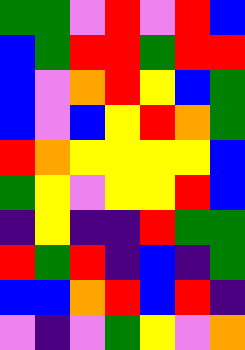[["green", "green", "violet", "red", "violet", "red", "blue"], ["blue", "green", "red", "red", "green", "red", "red"], ["blue", "violet", "orange", "red", "yellow", "blue", "green"], ["blue", "violet", "blue", "yellow", "red", "orange", "green"], ["red", "orange", "yellow", "yellow", "yellow", "yellow", "blue"], ["green", "yellow", "violet", "yellow", "yellow", "red", "blue"], ["indigo", "yellow", "indigo", "indigo", "red", "green", "green"], ["red", "green", "red", "indigo", "blue", "indigo", "green"], ["blue", "blue", "orange", "red", "blue", "red", "indigo"], ["violet", "indigo", "violet", "green", "yellow", "violet", "orange"]]